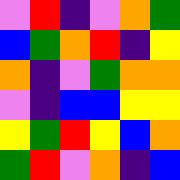[["violet", "red", "indigo", "violet", "orange", "green"], ["blue", "green", "orange", "red", "indigo", "yellow"], ["orange", "indigo", "violet", "green", "orange", "orange"], ["violet", "indigo", "blue", "blue", "yellow", "yellow"], ["yellow", "green", "red", "yellow", "blue", "orange"], ["green", "red", "violet", "orange", "indigo", "blue"]]